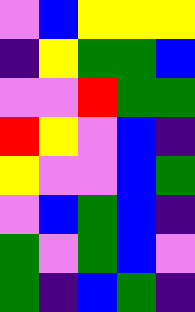[["violet", "blue", "yellow", "yellow", "yellow"], ["indigo", "yellow", "green", "green", "blue"], ["violet", "violet", "red", "green", "green"], ["red", "yellow", "violet", "blue", "indigo"], ["yellow", "violet", "violet", "blue", "green"], ["violet", "blue", "green", "blue", "indigo"], ["green", "violet", "green", "blue", "violet"], ["green", "indigo", "blue", "green", "indigo"]]